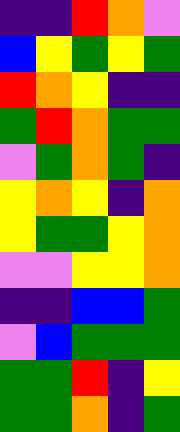[["indigo", "indigo", "red", "orange", "violet"], ["blue", "yellow", "green", "yellow", "green"], ["red", "orange", "yellow", "indigo", "indigo"], ["green", "red", "orange", "green", "green"], ["violet", "green", "orange", "green", "indigo"], ["yellow", "orange", "yellow", "indigo", "orange"], ["yellow", "green", "green", "yellow", "orange"], ["violet", "violet", "yellow", "yellow", "orange"], ["indigo", "indigo", "blue", "blue", "green"], ["violet", "blue", "green", "green", "green"], ["green", "green", "red", "indigo", "yellow"], ["green", "green", "orange", "indigo", "green"]]